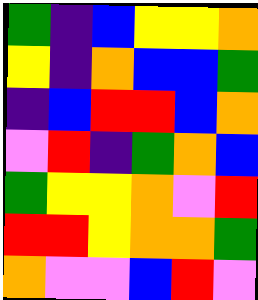[["green", "indigo", "blue", "yellow", "yellow", "orange"], ["yellow", "indigo", "orange", "blue", "blue", "green"], ["indigo", "blue", "red", "red", "blue", "orange"], ["violet", "red", "indigo", "green", "orange", "blue"], ["green", "yellow", "yellow", "orange", "violet", "red"], ["red", "red", "yellow", "orange", "orange", "green"], ["orange", "violet", "violet", "blue", "red", "violet"]]